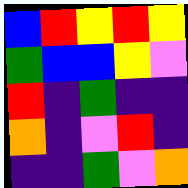[["blue", "red", "yellow", "red", "yellow"], ["green", "blue", "blue", "yellow", "violet"], ["red", "indigo", "green", "indigo", "indigo"], ["orange", "indigo", "violet", "red", "indigo"], ["indigo", "indigo", "green", "violet", "orange"]]